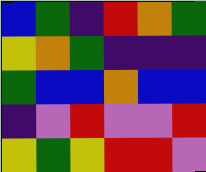[["blue", "green", "indigo", "red", "orange", "green"], ["yellow", "orange", "green", "indigo", "indigo", "indigo"], ["green", "blue", "blue", "orange", "blue", "blue"], ["indigo", "violet", "red", "violet", "violet", "red"], ["yellow", "green", "yellow", "red", "red", "violet"]]